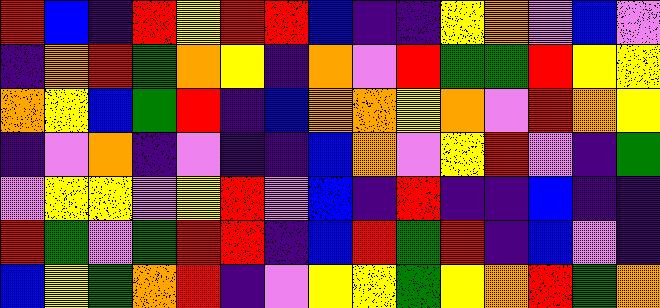[["red", "blue", "indigo", "red", "yellow", "red", "red", "blue", "indigo", "indigo", "yellow", "orange", "violet", "blue", "violet"], ["indigo", "orange", "red", "green", "orange", "yellow", "indigo", "orange", "violet", "red", "green", "green", "red", "yellow", "yellow"], ["orange", "yellow", "blue", "green", "red", "indigo", "blue", "orange", "orange", "yellow", "orange", "violet", "red", "orange", "yellow"], ["indigo", "violet", "orange", "indigo", "violet", "indigo", "indigo", "blue", "orange", "violet", "yellow", "red", "violet", "indigo", "green"], ["violet", "yellow", "yellow", "violet", "yellow", "red", "violet", "blue", "indigo", "red", "indigo", "indigo", "blue", "indigo", "indigo"], ["red", "green", "violet", "green", "red", "red", "indigo", "blue", "red", "green", "red", "indigo", "blue", "violet", "indigo"], ["blue", "yellow", "green", "orange", "red", "indigo", "violet", "yellow", "yellow", "green", "yellow", "orange", "red", "green", "orange"]]